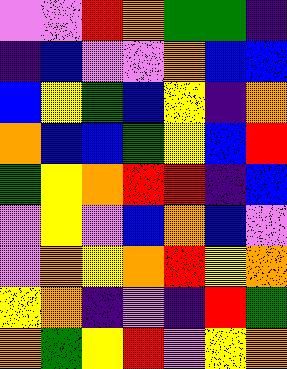[["violet", "violet", "red", "orange", "green", "green", "indigo"], ["indigo", "blue", "violet", "violet", "orange", "blue", "blue"], ["blue", "yellow", "green", "blue", "yellow", "indigo", "orange"], ["orange", "blue", "blue", "green", "yellow", "blue", "red"], ["green", "yellow", "orange", "red", "red", "indigo", "blue"], ["violet", "yellow", "violet", "blue", "orange", "blue", "violet"], ["violet", "orange", "yellow", "orange", "red", "yellow", "orange"], ["yellow", "orange", "indigo", "violet", "indigo", "red", "green"], ["orange", "green", "yellow", "red", "violet", "yellow", "orange"]]